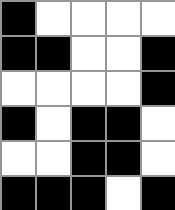[["black", "white", "white", "white", "white"], ["black", "black", "white", "white", "black"], ["white", "white", "white", "white", "black"], ["black", "white", "black", "black", "white"], ["white", "white", "black", "black", "white"], ["black", "black", "black", "white", "black"]]